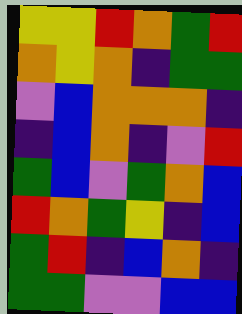[["yellow", "yellow", "red", "orange", "green", "red"], ["orange", "yellow", "orange", "indigo", "green", "green"], ["violet", "blue", "orange", "orange", "orange", "indigo"], ["indigo", "blue", "orange", "indigo", "violet", "red"], ["green", "blue", "violet", "green", "orange", "blue"], ["red", "orange", "green", "yellow", "indigo", "blue"], ["green", "red", "indigo", "blue", "orange", "indigo"], ["green", "green", "violet", "violet", "blue", "blue"]]